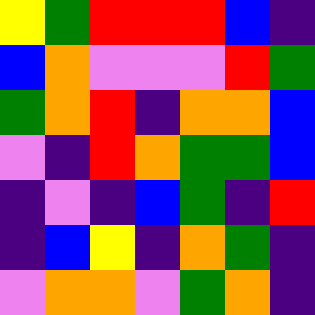[["yellow", "green", "red", "red", "red", "blue", "indigo"], ["blue", "orange", "violet", "violet", "violet", "red", "green"], ["green", "orange", "red", "indigo", "orange", "orange", "blue"], ["violet", "indigo", "red", "orange", "green", "green", "blue"], ["indigo", "violet", "indigo", "blue", "green", "indigo", "red"], ["indigo", "blue", "yellow", "indigo", "orange", "green", "indigo"], ["violet", "orange", "orange", "violet", "green", "orange", "indigo"]]